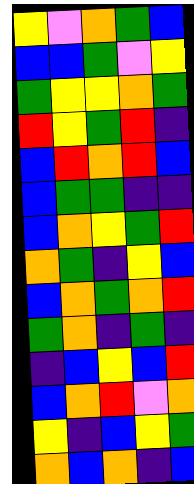[["yellow", "violet", "orange", "green", "blue"], ["blue", "blue", "green", "violet", "yellow"], ["green", "yellow", "yellow", "orange", "green"], ["red", "yellow", "green", "red", "indigo"], ["blue", "red", "orange", "red", "blue"], ["blue", "green", "green", "indigo", "indigo"], ["blue", "orange", "yellow", "green", "red"], ["orange", "green", "indigo", "yellow", "blue"], ["blue", "orange", "green", "orange", "red"], ["green", "orange", "indigo", "green", "indigo"], ["indigo", "blue", "yellow", "blue", "red"], ["blue", "orange", "red", "violet", "orange"], ["yellow", "indigo", "blue", "yellow", "green"], ["orange", "blue", "orange", "indigo", "blue"]]